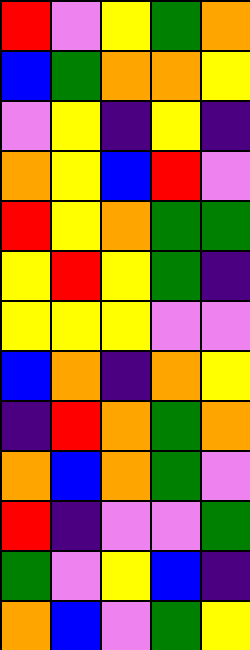[["red", "violet", "yellow", "green", "orange"], ["blue", "green", "orange", "orange", "yellow"], ["violet", "yellow", "indigo", "yellow", "indigo"], ["orange", "yellow", "blue", "red", "violet"], ["red", "yellow", "orange", "green", "green"], ["yellow", "red", "yellow", "green", "indigo"], ["yellow", "yellow", "yellow", "violet", "violet"], ["blue", "orange", "indigo", "orange", "yellow"], ["indigo", "red", "orange", "green", "orange"], ["orange", "blue", "orange", "green", "violet"], ["red", "indigo", "violet", "violet", "green"], ["green", "violet", "yellow", "blue", "indigo"], ["orange", "blue", "violet", "green", "yellow"]]